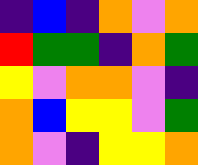[["indigo", "blue", "indigo", "orange", "violet", "orange"], ["red", "green", "green", "indigo", "orange", "green"], ["yellow", "violet", "orange", "orange", "violet", "indigo"], ["orange", "blue", "yellow", "yellow", "violet", "green"], ["orange", "violet", "indigo", "yellow", "yellow", "orange"]]